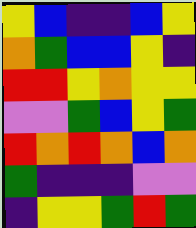[["yellow", "blue", "indigo", "indigo", "blue", "yellow"], ["orange", "green", "blue", "blue", "yellow", "indigo"], ["red", "red", "yellow", "orange", "yellow", "yellow"], ["violet", "violet", "green", "blue", "yellow", "green"], ["red", "orange", "red", "orange", "blue", "orange"], ["green", "indigo", "indigo", "indigo", "violet", "violet"], ["indigo", "yellow", "yellow", "green", "red", "green"]]